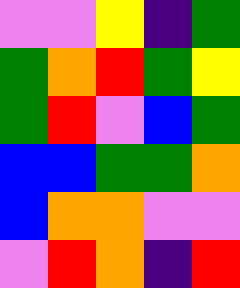[["violet", "violet", "yellow", "indigo", "green"], ["green", "orange", "red", "green", "yellow"], ["green", "red", "violet", "blue", "green"], ["blue", "blue", "green", "green", "orange"], ["blue", "orange", "orange", "violet", "violet"], ["violet", "red", "orange", "indigo", "red"]]